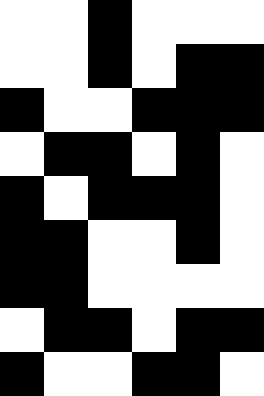[["white", "white", "black", "white", "white", "white"], ["white", "white", "black", "white", "black", "black"], ["black", "white", "white", "black", "black", "black"], ["white", "black", "black", "white", "black", "white"], ["black", "white", "black", "black", "black", "white"], ["black", "black", "white", "white", "black", "white"], ["black", "black", "white", "white", "white", "white"], ["white", "black", "black", "white", "black", "black"], ["black", "white", "white", "black", "black", "white"]]